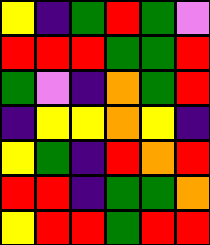[["yellow", "indigo", "green", "red", "green", "violet"], ["red", "red", "red", "green", "green", "red"], ["green", "violet", "indigo", "orange", "green", "red"], ["indigo", "yellow", "yellow", "orange", "yellow", "indigo"], ["yellow", "green", "indigo", "red", "orange", "red"], ["red", "red", "indigo", "green", "green", "orange"], ["yellow", "red", "red", "green", "red", "red"]]